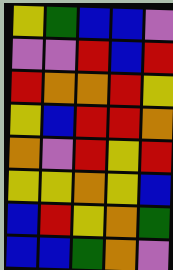[["yellow", "green", "blue", "blue", "violet"], ["violet", "violet", "red", "blue", "red"], ["red", "orange", "orange", "red", "yellow"], ["yellow", "blue", "red", "red", "orange"], ["orange", "violet", "red", "yellow", "red"], ["yellow", "yellow", "orange", "yellow", "blue"], ["blue", "red", "yellow", "orange", "green"], ["blue", "blue", "green", "orange", "violet"]]